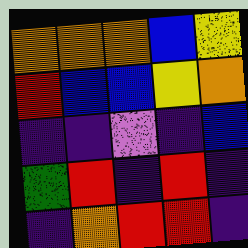[["orange", "orange", "orange", "blue", "yellow"], ["red", "blue", "blue", "yellow", "orange"], ["indigo", "indigo", "violet", "indigo", "blue"], ["green", "red", "indigo", "red", "indigo"], ["indigo", "orange", "red", "red", "indigo"]]